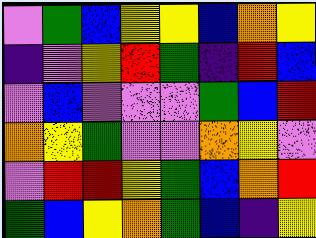[["violet", "green", "blue", "yellow", "yellow", "blue", "orange", "yellow"], ["indigo", "violet", "yellow", "red", "green", "indigo", "red", "blue"], ["violet", "blue", "violet", "violet", "violet", "green", "blue", "red"], ["orange", "yellow", "green", "violet", "violet", "orange", "yellow", "violet"], ["violet", "red", "red", "yellow", "green", "blue", "orange", "red"], ["green", "blue", "yellow", "orange", "green", "blue", "indigo", "yellow"]]